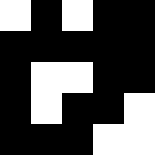[["white", "black", "white", "black", "black"], ["black", "black", "black", "black", "black"], ["black", "white", "white", "black", "black"], ["black", "white", "black", "black", "white"], ["black", "black", "black", "white", "white"]]